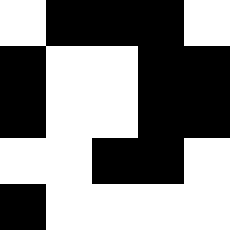[["white", "black", "black", "black", "white"], ["black", "white", "white", "black", "black"], ["black", "white", "white", "black", "black"], ["white", "white", "black", "black", "white"], ["black", "white", "white", "white", "white"]]